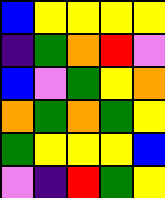[["blue", "yellow", "yellow", "yellow", "yellow"], ["indigo", "green", "orange", "red", "violet"], ["blue", "violet", "green", "yellow", "orange"], ["orange", "green", "orange", "green", "yellow"], ["green", "yellow", "yellow", "yellow", "blue"], ["violet", "indigo", "red", "green", "yellow"]]